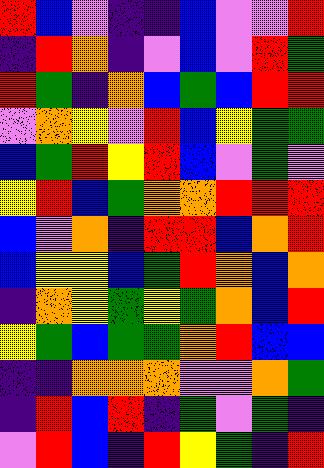[["red", "blue", "violet", "indigo", "indigo", "blue", "violet", "violet", "red"], ["indigo", "red", "orange", "indigo", "violet", "blue", "violet", "red", "green"], ["red", "green", "indigo", "orange", "blue", "green", "blue", "red", "red"], ["violet", "orange", "yellow", "violet", "red", "blue", "yellow", "green", "green"], ["blue", "green", "red", "yellow", "red", "blue", "violet", "green", "violet"], ["yellow", "red", "blue", "green", "orange", "orange", "red", "red", "red"], ["blue", "violet", "orange", "indigo", "red", "red", "blue", "orange", "red"], ["blue", "yellow", "yellow", "blue", "green", "red", "orange", "blue", "orange"], ["indigo", "orange", "yellow", "green", "yellow", "green", "orange", "blue", "red"], ["yellow", "green", "blue", "green", "green", "orange", "red", "blue", "blue"], ["indigo", "indigo", "orange", "orange", "orange", "violet", "violet", "orange", "green"], ["indigo", "red", "blue", "red", "indigo", "green", "violet", "green", "indigo"], ["violet", "red", "blue", "indigo", "red", "yellow", "green", "indigo", "red"]]